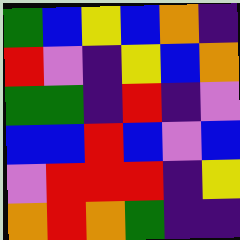[["green", "blue", "yellow", "blue", "orange", "indigo"], ["red", "violet", "indigo", "yellow", "blue", "orange"], ["green", "green", "indigo", "red", "indigo", "violet"], ["blue", "blue", "red", "blue", "violet", "blue"], ["violet", "red", "red", "red", "indigo", "yellow"], ["orange", "red", "orange", "green", "indigo", "indigo"]]